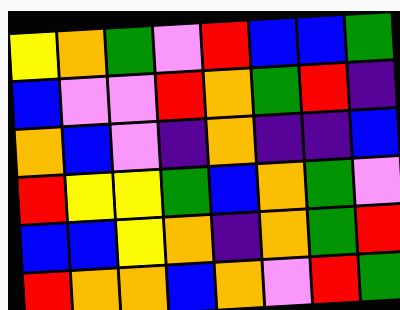[["yellow", "orange", "green", "violet", "red", "blue", "blue", "green"], ["blue", "violet", "violet", "red", "orange", "green", "red", "indigo"], ["orange", "blue", "violet", "indigo", "orange", "indigo", "indigo", "blue"], ["red", "yellow", "yellow", "green", "blue", "orange", "green", "violet"], ["blue", "blue", "yellow", "orange", "indigo", "orange", "green", "red"], ["red", "orange", "orange", "blue", "orange", "violet", "red", "green"]]